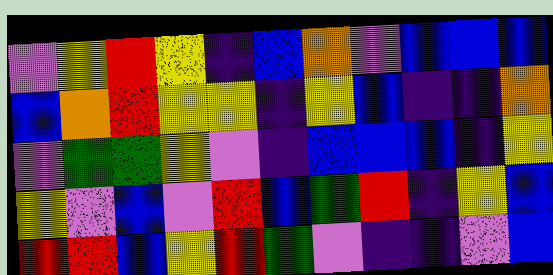[["violet", "yellow", "red", "yellow", "indigo", "blue", "orange", "violet", "blue", "blue", "blue"], ["blue", "orange", "red", "yellow", "yellow", "indigo", "yellow", "blue", "indigo", "indigo", "orange"], ["violet", "green", "green", "yellow", "violet", "indigo", "blue", "blue", "blue", "indigo", "yellow"], ["yellow", "violet", "blue", "violet", "red", "blue", "green", "red", "indigo", "yellow", "blue"], ["red", "red", "blue", "yellow", "red", "green", "violet", "indigo", "indigo", "violet", "blue"]]